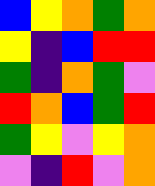[["blue", "yellow", "orange", "green", "orange"], ["yellow", "indigo", "blue", "red", "red"], ["green", "indigo", "orange", "green", "violet"], ["red", "orange", "blue", "green", "red"], ["green", "yellow", "violet", "yellow", "orange"], ["violet", "indigo", "red", "violet", "orange"]]